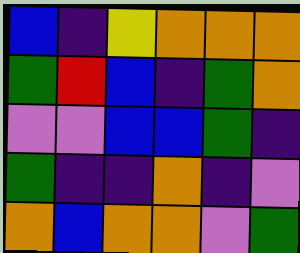[["blue", "indigo", "yellow", "orange", "orange", "orange"], ["green", "red", "blue", "indigo", "green", "orange"], ["violet", "violet", "blue", "blue", "green", "indigo"], ["green", "indigo", "indigo", "orange", "indigo", "violet"], ["orange", "blue", "orange", "orange", "violet", "green"]]